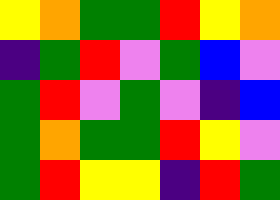[["yellow", "orange", "green", "green", "red", "yellow", "orange"], ["indigo", "green", "red", "violet", "green", "blue", "violet"], ["green", "red", "violet", "green", "violet", "indigo", "blue"], ["green", "orange", "green", "green", "red", "yellow", "violet"], ["green", "red", "yellow", "yellow", "indigo", "red", "green"]]